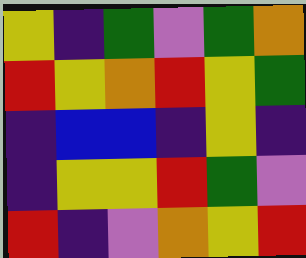[["yellow", "indigo", "green", "violet", "green", "orange"], ["red", "yellow", "orange", "red", "yellow", "green"], ["indigo", "blue", "blue", "indigo", "yellow", "indigo"], ["indigo", "yellow", "yellow", "red", "green", "violet"], ["red", "indigo", "violet", "orange", "yellow", "red"]]